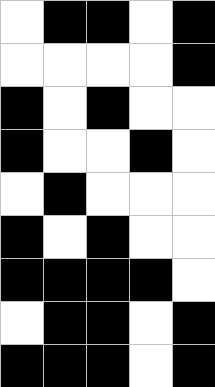[["white", "black", "black", "white", "black"], ["white", "white", "white", "white", "black"], ["black", "white", "black", "white", "white"], ["black", "white", "white", "black", "white"], ["white", "black", "white", "white", "white"], ["black", "white", "black", "white", "white"], ["black", "black", "black", "black", "white"], ["white", "black", "black", "white", "black"], ["black", "black", "black", "white", "black"]]